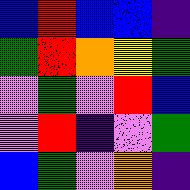[["blue", "red", "blue", "blue", "indigo"], ["green", "red", "orange", "yellow", "green"], ["violet", "green", "violet", "red", "blue"], ["violet", "red", "indigo", "violet", "green"], ["blue", "green", "violet", "orange", "indigo"]]